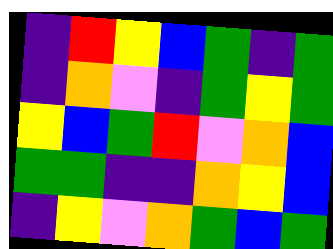[["indigo", "red", "yellow", "blue", "green", "indigo", "green"], ["indigo", "orange", "violet", "indigo", "green", "yellow", "green"], ["yellow", "blue", "green", "red", "violet", "orange", "blue"], ["green", "green", "indigo", "indigo", "orange", "yellow", "blue"], ["indigo", "yellow", "violet", "orange", "green", "blue", "green"]]